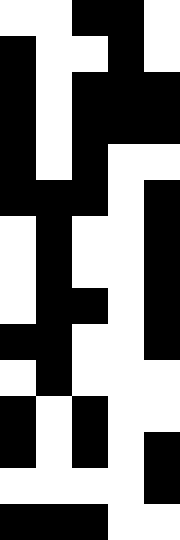[["white", "white", "black", "black", "white"], ["black", "white", "white", "black", "white"], ["black", "white", "black", "black", "black"], ["black", "white", "black", "black", "black"], ["black", "white", "black", "white", "white"], ["black", "black", "black", "white", "black"], ["white", "black", "white", "white", "black"], ["white", "black", "white", "white", "black"], ["white", "black", "black", "white", "black"], ["black", "black", "white", "white", "black"], ["white", "black", "white", "white", "white"], ["black", "white", "black", "white", "white"], ["black", "white", "black", "white", "black"], ["white", "white", "white", "white", "black"], ["black", "black", "black", "white", "white"]]